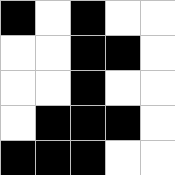[["black", "white", "black", "white", "white"], ["white", "white", "black", "black", "white"], ["white", "white", "black", "white", "white"], ["white", "black", "black", "black", "white"], ["black", "black", "black", "white", "white"]]